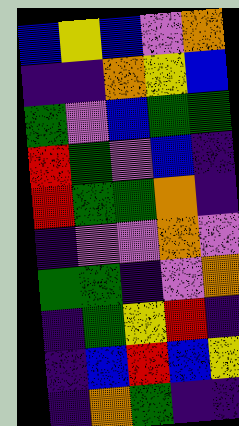[["blue", "yellow", "blue", "violet", "orange"], ["indigo", "indigo", "orange", "yellow", "blue"], ["green", "violet", "blue", "green", "green"], ["red", "green", "violet", "blue", "indigo"], ["red", "green", "green", "orange", "indigo"], ["indigo", "violet", "violet", "orange", "violet"], ["green", "green", "indigo", "violet", "orange"], ["indigo", "green", "yellow", "red", "indigo"], ["indigo", "blue", "red", "blue", "yellow"], ["indigo", "orange", "green", "indigo", "indigo"]]